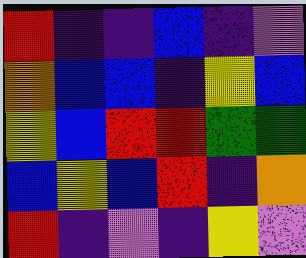[["red", "indigo", "indigo", "blue", "indigo", "violet"], ["orange", "blue", "blue", "indigo", "yellow", "blue"], ["yellow", "blue", "red", "red", "green", "green"], ["blue", "yellow", "blue", "red", "indigo", "orange"], ["red", "indigo", "violet", "indigo", "yellow", "violet"]]